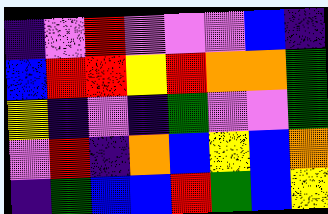[["indigo", "violet", "red", "violet", "violet", "violet", "blue", "indigo"], ["blue", "red", "red", "yellow", "red", "orange", "orange", "green"], ["yellow", "indigo", "violet", "indigo", "green", "violet", "violet", "green"], ["violet", "red", "indigo", "orange", "blue", "yellow", "blue", "orange"], ["indigo", "green", "blue", "blue", "red", "green", "blue", "yellow"]]